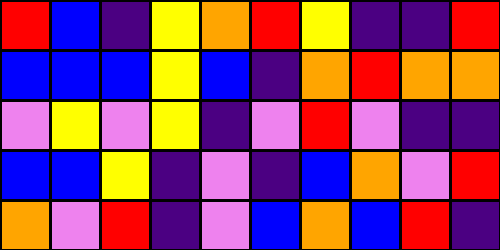[["red", "blue", "indigo", "yellow", "orange", "red", "yellow", "indigo", "indigo", "red"], ["blue", "blue", "blue", "yellow", "blue", "indigo", "orange", "red", "orange", "orange"], ["violet", "yellow", "violet", "yellow", "indigo", "violet", "red", "violet", "indigo", "indigo"], ["blue", "blue", "yellow", "indigo", "violet", "indigo", "blue", "orange", "violet", "red"], ["orange", "violet", "red", "indigo", "violet", "blue", "orange", "blue", "red", "indigo"]]